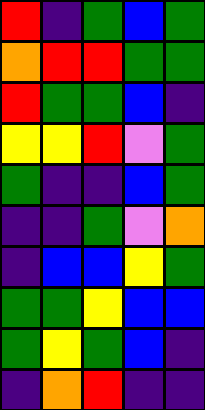[["red", "indigo", "green", "blue", "green"], ["orange", "red", "red", "green", "green"], ["red", "green", "green", "blue", "indigo"], ["yellow", "yellow", "red", "violet", "green"], ["green", "indigo", "indigo", "blue", "green"], ["indigo", "indigo", "green", "violet", "orange"], ["indigo", "blue", "blue", "yellow", "green"], ["green", "green", "yellow", "blue", "blue"], ["green", "yellow", "green", "blue", "indigo"], ["indigo", "orange", "red", "indigo", "indigo"]]